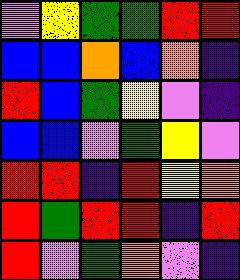[["violet", "yellow", "green", "green", "red", "red"], ["blue", "blue", "orange", "blue", "orange", "indigo"], ["red", "blue", "green", "yellow", "violet", "indigo"], ["blue", "blue", "violet", "green", "yellow", "violet"], ["red", "red", "indigo", "red", "yellow", "orange"], ["red", "green", "red", "red", "indigo", "red"], ["red", "violet", "green", "orange", "violet", "indigo"]]